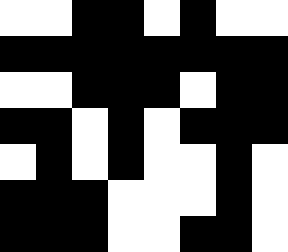[["white", "white", "black", "black", "white", "black", "white", "white"], ["black", "black", "black", "black", "black", "black", "black", "black"], ["white", "white", "black", "black", "black", "white", "black", "black"], ["black", "black", "white", "black", "white", "black", "black", "black"], ["white", "black", "white", "black", "white", "white", "black", "white"], ["black", "black", "black", "white", "white", "white", "black", "white"], ["black", "black", "black", "white", "white", "black", "black", "white"]]